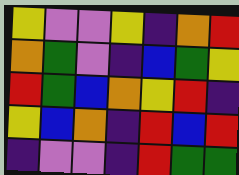[["yellow", "violet", "violet", "yellow", "indigo", "orange", "red"], ["orange", "green", "violet", "indigo", "blue", "green", "yellow"], ["red", "green", "blue", "orange", "yellow", "red", "indigo"], ["yellow", "blue", "orange", "indigo", "red", "blue", "red"], ["indigo", "violet", "violet", "indigo", "red", "green", "green"]]